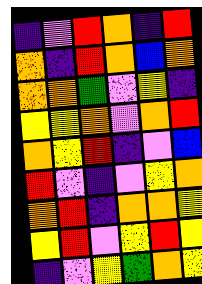[["indigo", "violet", "red", "orange", "indigo", "red"], ["orange", "indigo", "red", "orange", "blue", "orange"], ["orange", "orange", "green", "violet", "yellow", "indigo"], ["yellow", "yellow", "orange", "violet", "orange", "red"], ["orange", "yellow", "red", "indigo", "violet", "blue"], ["red", "violet", "indigo", "violet", "yellow", "orange"], ["orange", "red", "indigo", "orange", "orange", "yellow"], ["yellow", "red", "violet", "yellow", "red", "yellow"], ["indigo", "violet", "yellow", "green", "orange", "yellow"]]